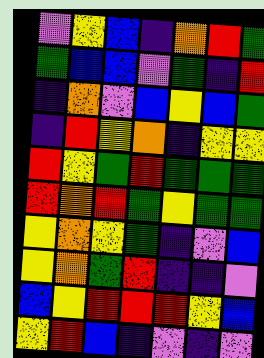[["violet", "yellow", "blue", "indigo", "orange", "red", "green"], ["green", "blue", "blue", "violet", "green", "indigo", "red"], ["indigo", "orange", "violet", "blue", "yellow", "blue", "green"], ["indigo", "red", "yellow", "orange", "indigo", "yellow", "yellow"], ["red", "yellow", "green", "red", "green", "green", "green"], ["red", "orange", "red", "green", "yellow", "green", "green"], ["yellow", "orange", "yellow", "green", "indigo", "violet", "blue"], ["yellow", "orange", "green", "red", "indigo", "indigo", "violet"], ["blue", "yellow", "red", "red", "red", "yellow", "blue"], ["yellow", "red", "blue", "indigo", "violet", "indigo", "violet"]]